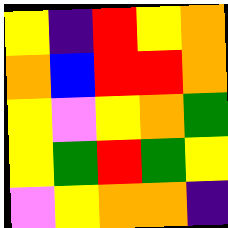[["yellow", "indigo", "red", "yellow", "orange"], ["orange", "blue", "red", "red", "orange"], ["yellow", "violet", "yellow", "orange", "green"], ["yellow", "green", "red", "green", "yellow"], ["violet", "yellow", "orange", "orange", "indigo"]]